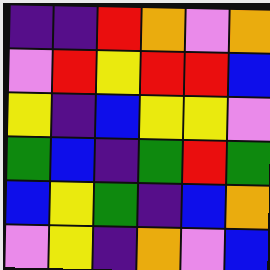[["indigo", "indigo", "red", "orange", "violet", "orange"], ["violet", "red", "yellow", "red", "red", "blue"], ["yellow", "indigo", "blue", "yellow", "yellow", "violet"], ["green", "blue", "indigo", "green", "red", "green"], ["blue", "yellow", "green", "indigo", "blue", "orange"], ["violet", "yellow", "indigo", "orange", "violet", "blue"]]